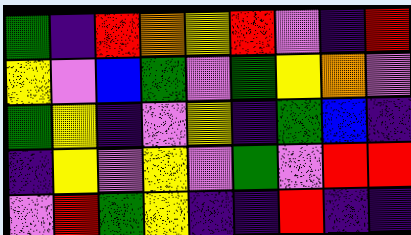[["green", "indigo", "red", "orange", "yellow", "red", "violet", "indigo", "red"], ["yellow", "violet", "blue", "green", "violet", "green", "yellow", "orange", "violet"], ["green", "yellow", "indigo", "violet", "yellow", "indigo", "green", "blue", "indigo"], ["indigo", "yellow", "violet", "yellow", "violet", "green", "violet", "red", "red"], ["violet", "red", "green", "yellow", "indigo", "indigo", "red", "indigo", "indigo"]]